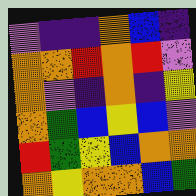[["violet", "indigo", "indigo", "orange", "blue", "indigo"], ["orange", "orange", "red", "orange", "red", "violet"], ["orange", "violet", "indigo", "orange", "indigo", "yellow"], ["orange", "green", "blue", "yellow", "blue", "violet"], ["red", "green", "yellow", "blue", "orange", "orange"], ["orange", "yellow", "orange", "orange", "blue", "green"]]